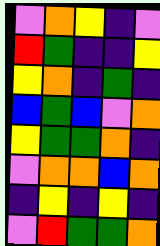[["violet", "orange", "yellow", "indigo", "violet"], ["red", "green", "indigo", "indigo", "yellow"], ["yellow", "orange", "indigo", "green", "indigo"], ["blue", "green", "blue", "violet", "orange"], ["yellow", "green", "green", "orange", "indigo"], ["violet", "orange", "orange", "blue", "orange"], ["indigo", "yellow", "indigo", "yellow", "indigo"], ["violet", "red", "green", "green", "orange"]]